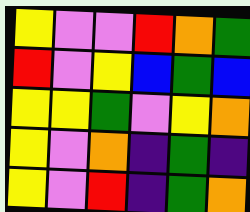[["yellow", "violet", "violet", "red", "orange", "green"], ["red", "violet", "yellow", "blue", "green", "blue"], ["yellow", "yellow", "green", "violet", "yellow", "orange"], ["yellow", "violet", "orange", "indigo", "green", "indigo"], ["yellow", "violet", "red", "indigo", "green", "orange"]]